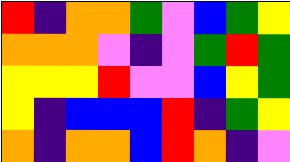[["red", "indigo", "orange", "orange", "green", "violet", "blue", "green", "yellow"], ["orange", "orange", "orange", "violet", "indigo", "violet", "green", "red", "green"], ["yellow", "yellow", "yellow", "red", "violet", "violet", "blue", "yellow", "green"], ["yellow", "indigo", "blue", "blue", "blue", "red", "indigo", "green", "yellow"], ["orange", "indigo", "orange", "orange", "blue", "red", "orange", "indigo", "violet"]]